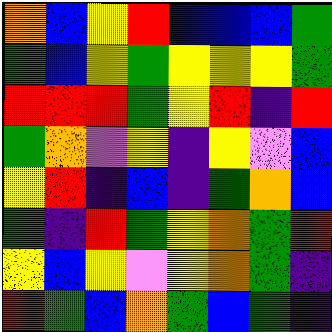[["orange", "blue", "yellow", "red", "blue", "blue", "blue", "green"], ["green", "blue", "yellow", "green", "yellow", "yellow", "yellow", "green"], ["red", "red", "red", "green", "yellow", "red", "indigo", "red"], ["green", "orange", "violet", "yellow", "indigo", "yellow", "violet", "blue"], ["yellow", "red", "indigo", "blue", "indigo", "green", "orange", "blue"], ["green", "indigo", "red", "green", "yellow", "orange", "green", "red"], ["yellow", "blue", "yellow", "violet", "yellow", "orange", "green", "indigo"], ["red", "green", "blue", "orange", "green", "blue", "green", "indigo"]]